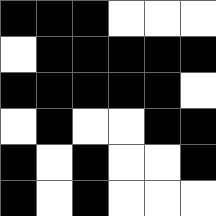[["black", "black", "black", "white", "white", "white"], ["white", "black", "black", "black", "black", "black"], ["black", "black", "black", "black", "black", "white"], ["white", "black", "white", "white", "black", "black"], ["black", "white", "black", "white", "white", "black"], ["black", "white", "black", "white", "white", "white"]]